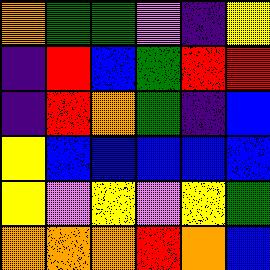[["orange", "green", "green", "violet", "indigo", "yellow"], ["indigo", "red", "blue", "green", "red", "red"], ["indigo", "red", "orange", "green", "indigo", "blue"], ["yellow", "blue", "blue", "blue", "blue", "blue"], ["yellow", "violet", "yellow", "violet", "yellow", "green"], ["orange", "orange", "orange", "red", "orange", "blue"]]